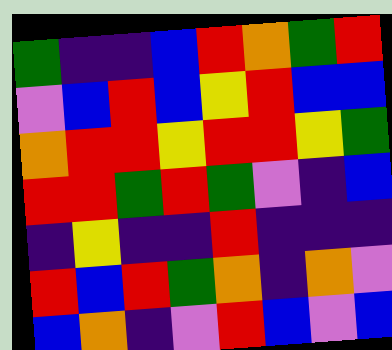[["green", "indigo", "indigo", "blue", "red", "orange", "green", "red"], ["violet", "blue", "red", "blue", "yellow", "red", "blue", "blue"], ["orange", "red", "red", "yellow", "red", "red", "yellow", "green"], ["red", "red", "green", "red", "green", "violet", "indigo", "blue"], ["indigo", "yellow", "indigo", "indigo", "red", "indigo", "indigo", "indigo"], ["red", "blue", "red", "green", "orange", "indigo", "orange", "violet"], ["blue", "orange", "indigo", "violet", "red", "blue", "violet", "blue"]]